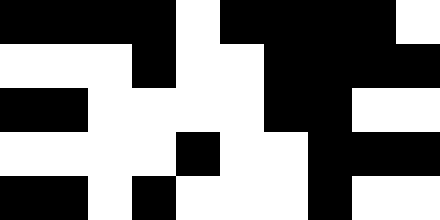[["black", "black", "black", "black", "white", "black", "black", "black", "black", "white"], ["white", "white", "white", "black", "white", "white", "black", "black", "black", "black"], ["black", "black", "white", "white", "white", "white", "black", "black", "white", "white"], ["white", "white", "white", "white", "black", "white", "white", "black", "black", "black"], ["black", "black", "white", "black", "white", "white", "white", "black", "white", "white"]]